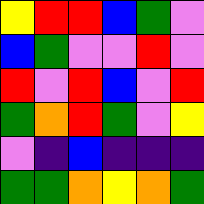[["yellow", "red", "red", "blue", "green", "violet"], ["blue", "green", "violet", "violet", "red", "violet"], ["red", "violet", "red", "blue", "violet", "red"], ["green", "orange", "red", "green", "violet", "yellow"], ["violet", "indigo", "blue", "indigo", "indigo", "indigo"], ["green", "green", "orange", "yellow", "orange", "green"]]